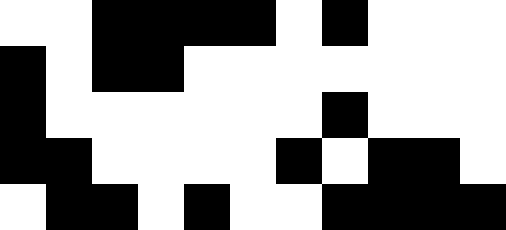[["white", "white", "black", "black", "black", "black", "white", "black", "white", "white", "white"], ["black", "white", "black", "black", "white", "white", "white", "white", "white", "white", "white"], ["black", "white", "white", "white", "white", "white", "white", "black", "white", "white", "white"], ["black", "black", "white", "white", "white", "white", "black", "white", "black", "black", "white"], ["white", "black", "black", "white", "black", "white", "white", "black", "black", "black", "black"]]